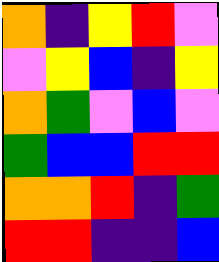[["orange", "indigo", "yellow", "red", "violet"], ["violet", "yellow", "blue", "indigo", "yellow"], ["orange", "green", "violet", "blue", "violet"], ["green", "blue", "blue", "red", "red"], ["orange", "orange", "red", "indigo", "green"], ["red", "red", "indigo", "indigo", "blue"]]